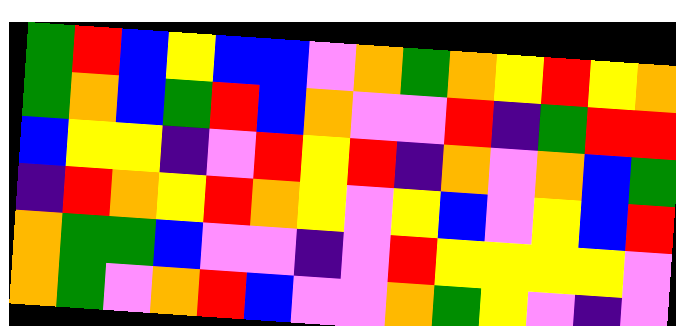[["green", "red", "blue", "yellow", "blue", "blue", "violet", "orange", "green", "orange", "yellow", "red", "yellow", "orange"], ["green", "orange", "blue", "green", "red", "blue", "orange", "violet", "violet", "red", "indigo", "green", "red", "red"], ["blue", "yellow", "yellow", "indigo", "violet", "red", "yellow", "red", "indigo", "orange", "violet", "orange", "blue", "green"], ["indigo", "red", "orange", "yellow", "red", "orange", "yellow", "violet", "yellow", "blue", "violet", "yellow", "blue", "red"], ["orange", "green", "green", "blue", "violet", "violet", "indigo", "violet", "red", "yellow", "yellow", "yellow", "yellow", "violet"], ["orange", "green", "violet", "orange", "red", "blue", "violet", "violet", "orange", "green", "yellow", "violet", "indigo", "violet"]]